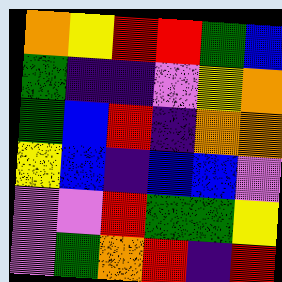[["orange", "yellow", "red", "red", "green", "blue"], ["green", "indigo", "indigo", "violet", "yellow", "orange"], ["green", "blue", "red", "indigo", "orange", "orange"], ["yellow", "blue", "indigo", "blue", "blue", "violet"], ["violet", "violet", "red", "green", "green", "yellow"], ["violet", "green", "orange", "red", "indigo", "red"]]